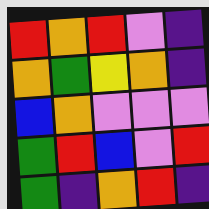[["red", "orange", "red", "violet", "indigo"], ["orange", "green", "yellow", "orange", "indigo"], ["blue", "orange", "violet", "violet", "violet"], ["green", "red", "blue", "violet", "red"], ["green", "indigo", "orange", "red", "indigo"]]